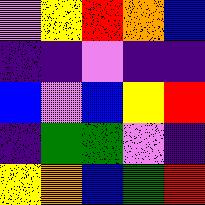[["violet", "yellow", "red", "orange", "blue"], ["indigo", "indigo", "violet", "indigo", "indigo"], ["blue", "violet", "blue", "yellow", "red"], ["indigo", "green", "green", "violet", "indigo"], ["yellow", "orange", "blue", "green", "red"]]